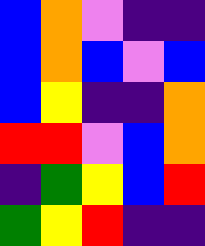[["blue", "orange", "violet", "indigo", "indigo"], ["blue", "orange", "blue", "violet", "blue"], ["blue", "yellow", "indigo", "indigo", "orange"], ["red", "red", "violet", "blue", "orange"], ["indigo", "green", "yellow", "blue", "red"], ["green", "yellow", "red", "indigo", "indigo"]]